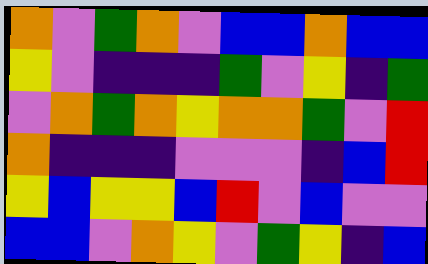[["orange", "violet", "green", "orange", "violet", "blue", "blue", "orange", "blue", "blue"], ["yellow", "violet", "indigo", "indigo", "indigo", "green", "violet", "yellow", "indigo", "green"], ["violet", "orange", "green", "orange", "yellow", "orange", "orange", "green", "violet", "red"], ["orange", "indigo", "indigo", "indigo", "violet", "violet", "violet", "indigo", "blue", "red"], ["yellow", "blue", "yellow", "yellow", "blue", "red", "violet", "blue", "violet", "violet"], ["blue", "blue", "violet", "orange", "yellow", "violet", "green", "yellow", "indigo", "blue"]]